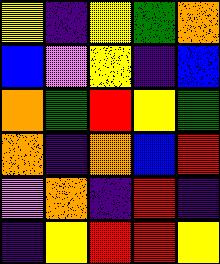[["yellow", "indigo", "yellow", "green", "orange"], ["blue", "violet", "yellow", "indigo", "blue"], ["orange", "green", "red", "yellow", "green"], ["orange", "indigo", "orange", "blue", "red"], ["violet", "orange", "indigo", "red", "indigo"], ["indigo", "yellow", "red", "red", "yellow"]]